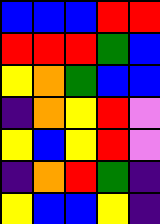[["blue", "blue", "blue", "red", "red"], ["red", "red", "red", "green", "blue"], ["yellow", "orange", "green", "blue", "blue"], ["indigo", "orange", "yellow", "red", "violet"], ["yellow", "blue", "yellow", "red", "violet"], ["indigo", "orange", "red", "green", "indigo"], ["yellow", "blue", "blue", "yellow", "indigo"]]